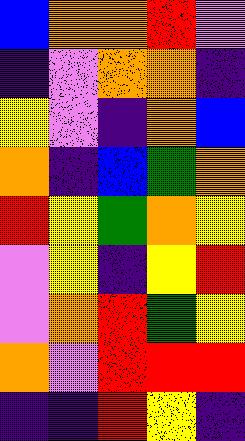[["blue", "orange", "orange", "red", "violet"], ["indigo", "violet", "orange", "orange", "indigo"], ["yellow", "violet", "indigo", "orange", "blue"], ["orange", "indigo", "blue", "green", "orange"], ["red", "yellow", "green", "orange", "yellow"], ["violet", "yellow", "indigo", "yellow", "red"], ["violet", "orange", "red", "green", "yellow"], ["orange", "violet", "red", "red", "red"], ["indigo", "indigo", "red", "yellow", "indigo"]]